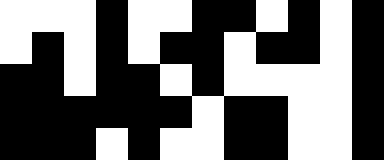[["white", "white", "white", "black", "white", "white", "black", "black", "white", "black", "white", "black"], ["white", "black", "white", "black", "white", "black", "black", "white", "black", "black", "white", "black"], ["black", "black", "white", "black", "black", "white", "black", "white", "white", "white", "white", "black"], ["black", "black", "black", "black", "black", "black", "white", "black", "black", "white", "white", "black"], ["black", "black", "black", "white", "black", "white", "white", "black", "black", "white", "white", "black"]]